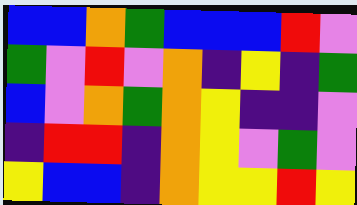[["blue", "blue", "orange", "green", "blue", "blue", "blue", "red", "violet"], ["green", "violet", "red", "violet", "orange", "indigo", "yellow", "indigo", "green"], ["blue", "violet", "orange", "green", "orange", "yellow", "indigo", "indigo", "violet"], ["indigo", "red", "red", "indigo", "orange", "yellow", "violet", "green", "violet"], ["yellow", "blue", "blue", "indigo", "orange", "yellow", "yellow", "red", "yellow"]]